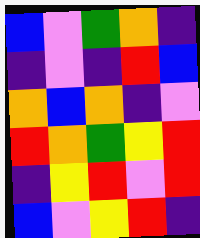[["blue", "violet", "green", "orange", "indigo"], ["indigo", "violet", "indigo", "red", "blue"], ["orange", "blue", "orange", "indigo", "violet"], ["red", "orange", "green", "yellow", "red"], ["indigo", "yellow", "red", "violet", "red"], ["blue", "violet", "yellow", "red", "indigo"]]